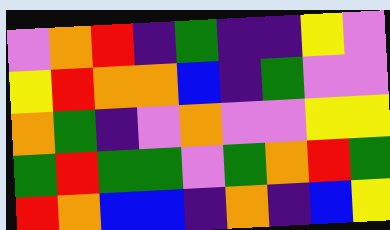[["violet", "orange", "red", "indigo", "green", "indigo", "indigo", "yellow", "violet"], ["yellow", "red", "orange", "orange", "blue", "indigo", "green", "violet", "violet"], ["orange", "green", "indigo", "violet", "orange", "violet", "violet", "yellow", "yellow"], ["green", "red", "green", "green", "violet", "green", "orange", "red", "green"], ["red", "orange", "blue", "blue", "indigo", "orange", "indigo", "blue", "yellow"]]